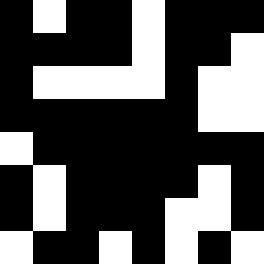[["black", "white", "black", "black", "white", "black", "black", "black"], ["black", "black", "black", "black", "white", "black", "black", "white"], ["black", "white", "white", "white", "white", "black", "white", "white"], ["black", "black", "black", "black", "black", "black", "white", "white"], ["white", "black", "black", "black", "black", "black", "black", "black"], ["black", "white", "black", "black", "black", "black", "white", "black"], ["black", "white", "black", "black", "black", "white", "white", "black"], ["white", "black", "black", "white", "black", "white", "black", "white"]]